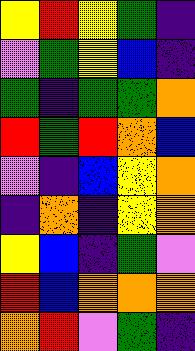[["yellow", "red", "yellow", "green", "indigo"], ["violet", "green", "yellow", "blue", "indigo"], ["green", "indigo", "green", "green", "orange"], ["red", "green", "red", "orange", "blue"], ["violet", "indigo", "blue", "yellow", "orange"], ["indigo", "orange", "indigo", "yellow", "orange"], ["yellow", "blue", "indigo", "green", "violet"], ["red", "blue", "orange", "orange", "orange"], ["orange", "red", "violet", "green", "indigo"]]